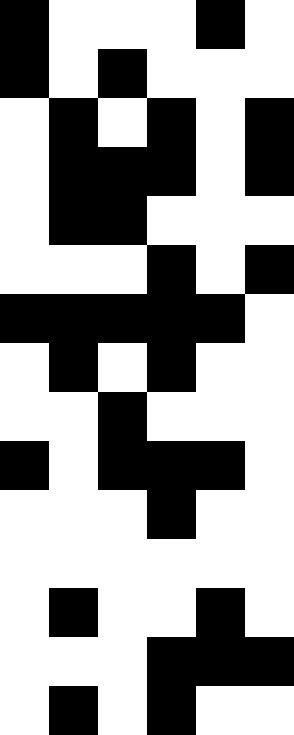[["black", "white", "white", "white", "black", "white"], ["black", "white", "black", "white", "white", "white"], ["white", "black", "white", "black", "white", "black"], ["white", "black", "black", "black", "white", "black"], ["white", "black", "black", "white", "white", "white"], ["white", "white", "white", "black", "white", "black"], ["black", "black", "black", "black", "black", "white"], ["white", "black", "white", "black", "white", "white"], ["white", "white", "black", "white", "white", "white"], ["black", "white", "black", "black", "black", "white"], ["white", "white", "white", "black", "white", "white"], ["white", "white", "white", "white", "white", "white"], ["white", "black", "white", "white", "black", "white"], ["white", "white", "white", "black", "black", "black"], ["white", "black", "white", "black", "white", "white"]]